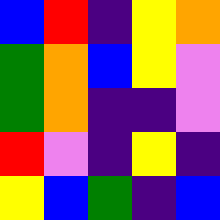[["blue", "red", "indigo", "yellow", "orange"], ["green", "orange", "blue", "yellow", "violet"], ["green", "orange", "indigo", "indigo", "violet"], ["red", "violet", "indigo", "yellow", "indigo"], ["yellow", "blue", "green", "indigo", "blue"]]